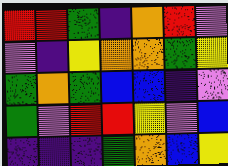[["red", "red", "green", "indigo", "orange", "red", "violet"], ["violet", "indigo", "yellow", "orange", "orange", "green", "yellow"], ["green", "orange", "green", "blue", "blue", "indigo", "violet"], ["green", "violet", "red", "red", "yellow", "violet", "blue"], ["indigo", "indigo", "indigo", "green", "orange", "blue", "yellow"]]